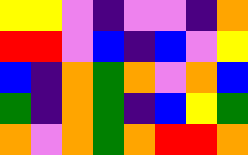[["yellow", "yellow", "violet", "indigo", "violet", "violet", "indigo", "orange"], ["red", "red", "violet", "blue", "indigo", "blue", "violet", "yellow"], ["blue", "indigo", "orange", "green", "orange", "violet", "orange", "blue"], ["green", "indigo", "orange", "green", "indigo", "blue", "yellow", "green"], ["orange", "violet", "orange", "green", "orange", "red", "red", "orange"]]